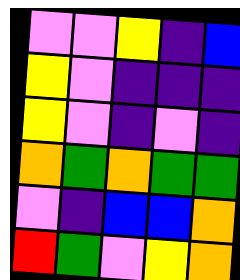[["violet", "violet", "yellow", "indigo", "blue"], ["yellow", "violet", "indigo", "indigo", "indigo"], ["yellow", "violet", "indigo", "violet", "indigo"], ["orange", "green", "orange", "green", "green"], ["violet", "indigo", "blue", "blue", "orange"], ["red", "green", "violet", "yellow", "orange"]]